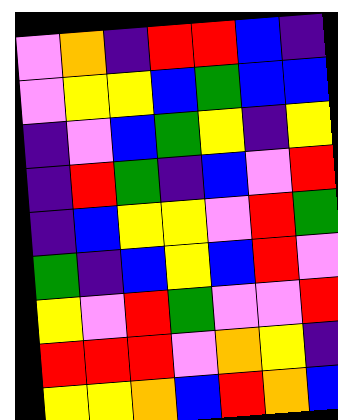[["violet", "orange", "indigo", "red", "red", "blue", "indigo"], ["violet", "yellow", "yellow", "blue", "green", "blue", "blue"], ["indigo", "violet", "blue", "green", "yellow", "indigo", "yellow"], ["indigo", "red", "green", "indigo", "blue", "violet", "red"], ["indigo", "blue", "yellow", "yellow", "violet", "red", "green"], ["green", "indigo", "blue", "yellow", "blue", "red", "violet"], ["yellow", "violet", "red", "green", "violet", "violet", "red"], ["red", "red", "red", "violet", "orange", "yellow", "indigo"], ["yellow", "yellow", "orange", "blue", "red", "orange", "blue"]]